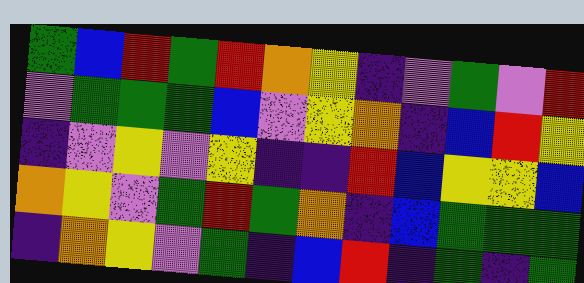[["green", "blue", "red", "green", "red", "orange", "yellow", "indigo", "violet", "green", "violet", "red"], ["violet", "green", "green", "green", "blue", "violet", "yellow", "orange", "indigo", "blue", "red", "yellow"], ["indigo", "violet", "yellow", "violet", "yellow", "indigo", "indigo", "red", "blue", "yellow", "yellow", "blue"], ["orange", "yellow", "violet", "green", "red", "green", "orange", "indigo", "blue", "green", "green", "green"], ["indigo", "orange", "yellow", "violet", "green", "indigo", "blue", "red", "indigo", "green", "indigo", "green"]]